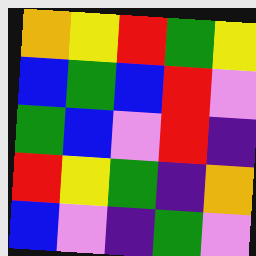[["orange", "yellow", "red", "green", "yellow"], ["blue", "green", "blue", "red", "violet"], ["green", "blue", "violet", "red", "indigo"], ["red", "yellow", "green", "indigo", "orange"], ["blue", "violet", "indigo", "green", "violet"]]